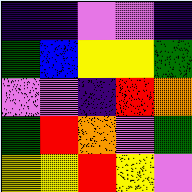[["indigo", "indigo", "violet", "violet", "indigo"], ["green", "blue", "yellow", "yellow", "green"], ["violet", "violet", "indigo", "red", "orange"], ["green", "red", "orange", "violet", "green"], ["yellow", "yellow", "red", "yellow", "violet"]]